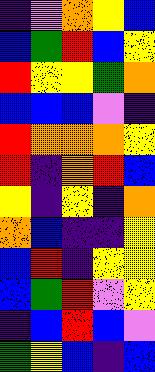[["indigo", "violet", "orange", "yellow", "blue"], ["blue", "green", "red", "blue", "yellow"], ["red", "yellow", "yellow", "green", "orange"], ["blue", "blue", "blue", "violet", "indigo"], ["red", "orange", "orange", "orange", "yellow"], ["red", "indigo", "orange", "red", "blue"], ["yellow", "indigo", "yellow", "indigo", "orange"], ["orange", "blue", "indigo", "indigo", "yellow"], ["blue", "red", "indigo", "yellow", "yellow"], ["blue", "green", "red", "violet", "yellow"], ["indigo", "blue", "red", "blue", "violet"], ["green", "yellow", "blue", "indigo", "blue"]]